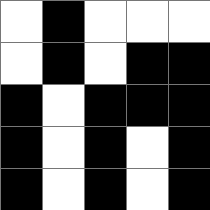[["white", "black", "white", "white", "white"], ["white", "black", "white", "black", "black"], ["black", "white", "black", "black", "black"], ["black", "white", "black", "white", "black"], ["black", "white", "black", "white", "black"]]